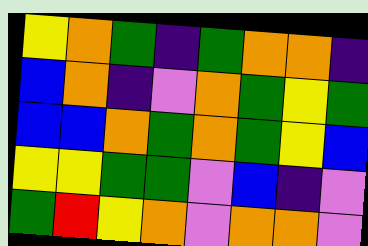[["yellow", "orange", "green", "indigo", "green", "orange", "orange", "indigo"], ["blue", "orange", "indigo", "violet", "orange", "green", "yellow", "green"], ["blue", "blue", "orange", "green", "orange", "green", "yellow", "blue"], ["yellow", "yellow", "green", "green", "violet", "blue", "indigo", "violet"], ["green", "red", "yellow", "orange", "violet", "orange", "orange", "violet"]]